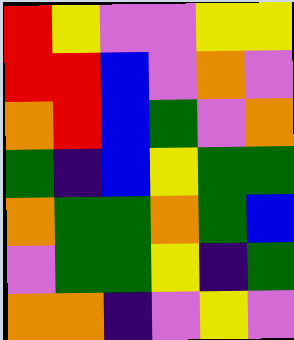[["red", "yellow", "violet", "violet", "yellow", "yellow"], ["red", "red", "blue", "violet", "orange", "violet"], ["orange", "red", "blue", "green", "violet", "orange"], ["green", "indigo", "blue", "yellow", "green", "green"], ["orange", "green", "green", "orange", "green", "blue"], ["violet", "green", "green", "yellow", "indigo", "green"], ["orange", "orange", "indigo", "violet", "yellow", "violet"]]